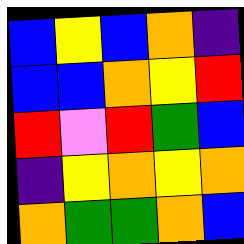[["blue", "yellow", "blue", "orange", "indigo"], ["blue", "blue", "orange", "yellow", "red"], ["red", "violet", "red", "green", "blue"], ["indigo", "yellow", "orange", "yellow", "orange"], ["orange", "green", "green", "orange", "blue"]]